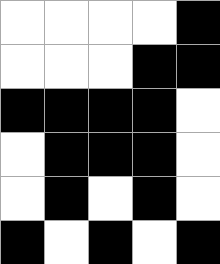[["white", "white", "white", "white", "black"], ["white", "white", "white", "black", "black"], ["black", "black", "black", "black", "white"], ["white", "black", "black", "black", "white"], ["white", "black", "white", "black", "white"], ["black", "white", "black", "white", "black"]]